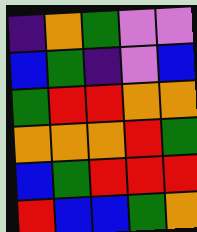[["indigo", "orange", "green", "violet", "violet"], ["blue", "green", "indigo", "violet", "blue"], ["green", "red", "red", "orange", "orange"], ["orange", "orange", "orange", "red", "green"], ["blue", "green", "red", "red", "red"], ["red", "blue", "blue", "green", "orange"]]